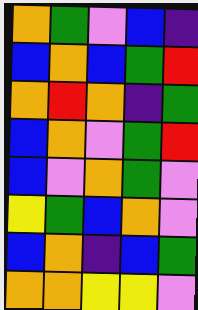[["orange", "green", "violet", "blue", "indigo"], ["blue", "orange", "blue", "green", "red"], ["orange", "red", "orange", "indigo", "green"], ["blue", "orange", "violet", "green", "red"], ["blue", "violet", "orange", "green", "violet"], ["yellow", "green", "blue", "orange", "violet"], ["blue", "orange", "indigo", "blue", "green"], ["orange", "orange", "yellow", "yellow", "violet"]]